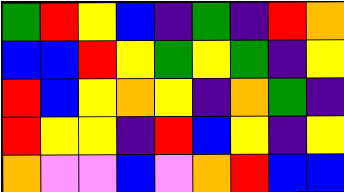[["green", "red", "yellow", "blue", "indigo", "green", "indigo", "red", "orange"], ["blue", "blue", "red", "yellow", "green", "yellow", "green", "indigo", "yellow"], ["red", "blue", "yellow", "orange", "yellow", "indigo", "orange", "green", "indigo"], ["red", "yellow", "yellow", "indigo", "red", "blue", "yellow", "indigo", "yellow"], ["orange", "violet", "violet", "blue", "violet", "orange", "red", "blue", "blue"]]